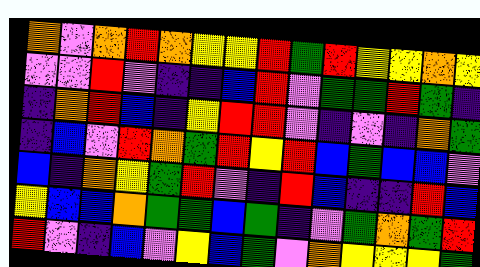[["orange", "violet", "orange", "red", "orange", "yellow", "yellow", "red", "green", "red", "yellow", "yellow", "orange", "yellow"], ["violet", "violet", "red", "violet", "indigo", "indigo", "blue", "red", "violet", "green", "green", "red", "green", "indigo"], ["indigo", "orange", "red", "blue", "indigo", "yellow", "red", "red", "violet", "indigo", "violet", "indigo", "orange", "green"], ["indigo", "blue", "violet", "red", "orange", "green", "red", "yellow", "red", "blue", "green", "blue", "blue", "violet"], ["blue", "indigo", "orange", "yellow", "green", "red", "violet", "indigo", "red", "blue", "indigo", "indigo", "red", "blue"], ["yellow", "blue", "blue", "orange", "green", "green", "blue", "green", "indigo", "violet", "green", "orange", "green", "red"], ["red", "violet", "indigo", "blue", "violet", "yellow", "blue", "green", "violet", "orange", "yellow", "yellow", "yellow", "green"]]